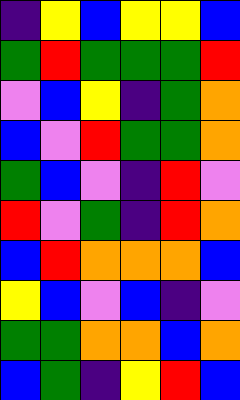[["indigo", "yellow", "blue", "yellow", "yellow", "blue"], ["green", "red", "green", "green", "green", "red"], ["violet", "blue", "yellow", "indigo", "green", "orange"], ["blue", "violet", "red", "green", "green", "orange"], ["green", "blue", "violet", "indigo", "red", "violet"], ["red", "violet", "green", "indigo", "red", "orange"], ["blue", "red", "orange", "orange", "orange", "blue"], ["yellow", "blue", "violet", "blue", "indigo", "violet"], ["green", "green", "orange", "orange", "blue", "orange"], ["blue", "green", "indigo", "yellow", "red", "blue"]]